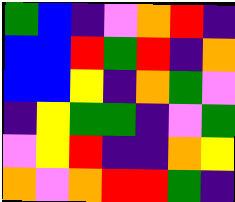[["green", "blue", "indigo", "violet", "orange", "red", "indigo"], ["blue", "blue", "red", "green", "red", "indigo", "orange"], ["blue", "blue", "yellow", "indigo", "orange", "green", "violet"], ["indigo", "yellow", "green", "green", "indigo", "violet", "green"], ["violet", "yellow", "red", "indigo", "indigo", "orange", "yellow"], ["orange", "violet", "orange", "red", "red", "green", "indigo"]]